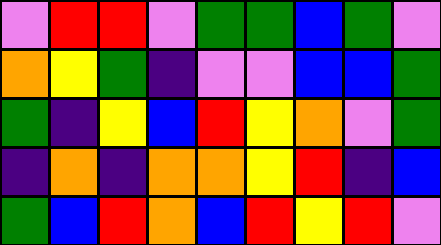[["violet", "red", "red", "violet", "green", "green", "blue", "green", "violet"], ["orange", "yellow", "green", "indigo", "violet", "violet", "blue", "blue", "green"], ["green", "indigo", "yellow", "blue", "red", "yellow", "orange", "violet", "green"], ["indigo", "orange", "indigo", "orange", "orange", "yellow", "red", "indigo", "blue"], ["green", "blue", "red", "orange", "blue", "red", "yellow", "red", "violet"]]